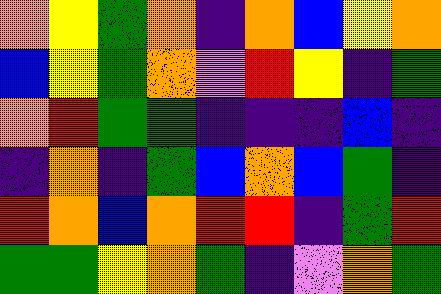[["orange", "yellow", "green", "orange", "indigo", "orange", "blue", "yellow", "orange"], ["blue", "yellow", "green", "orange", "violet", "red", "yellow", "indigo", "green"], ["orange", "red", "green", "green", "indigo", "indigo", "indigo", "blue", "indigo"], ["indigo", "orange", "indigo", "green", "blue", "orange", "blue", "green", "indigo"], ["red", "orange", "blue", "orange", "red", "red", "indigo", "green", "red"], ["green", "green", "yellow", "orange", "green", "indigo", "violet", "orange", "green"]]